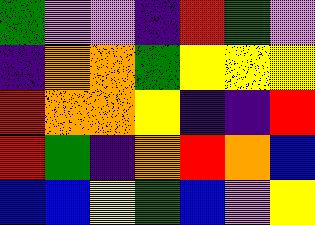[["green", "violet", "violet", "indigo", "red", "green", "violet"], ["indigo", "orange", "orange", "green", "yellow", "yellow", "yellow"], ["red", "orange", "orange", "yellow", "indigo", "indigo", "red"], ["red", "green", "indigo", "orange", "red", "orange", "blue"], ["blue", "blue", "yellow", "green", "blue", "violet", "yellow"]]